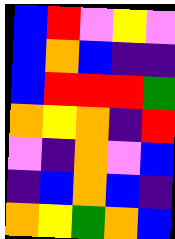[["blue", "red", "violet", "yellow", "violet"], ["blue", "orange", "blue", "indigo", "indigo"], ["blue", "red", "red", "red", "green"], ["orange", "yellow", "orange", "indigo", "red"], ["violet", "indigo", "orange", "violet", "blue"], ["indigo", "blue", "orange", "blue", "indigo"], ["orange", "yellow", "green", "orange", "blue"]]